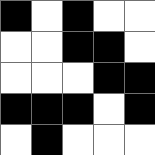[["black", "white", "black", "white", "white"], ["white", "white", "black", "black", "white"], ["white", "white", "white", "black", "black"], ["black", "black", "black", "white", "black"], ["white", "black", "white", "white", "white"]]